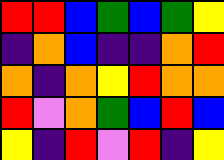[["red", "red", "blue", "green", "blue", "green", "yellow"], ["indigo", "orange", "blue", "indigo", "indigo", "orange", "red"], ["orange", "indigo", "orange", "yellow", "red", "orange", "orange"], ["red", "violet", "orange", "green", "blue", "red", "blue"], ["yellow", "indigo", "red", "violet", "red", "indigo", "yellow"]]